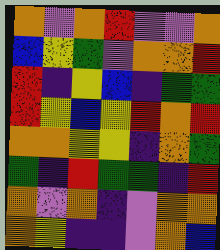[["orange", "violet", "orange", "red", "violet", "violet", "orange"], ["blue", "yellow", "green", "violet", "orange", "orange", "red"], ["red", "indigo", "yellow", "blue", "indigo", "green", "green"], ["red", "yellow", "blue", "yellow", "red", "orange", "red"], ["orange", "orange", "yellow", "yellow", "indigo", "orange", "green"], ["green", "indigo", "red", "green", "green", "indigo", "red"], ["orange", "violet", "orange", "indigo", "violet", "orange", "orange"], ["orange", "yellow", "indigo", "indigo", "violet", "orange", "blue"]]